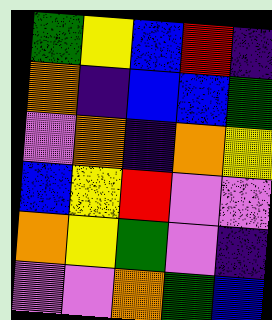[["green", "yellow", "blue", "red", "indigo"], ["orange", "indigo", "blue", "blue", "green"], ["violet", "orange", "indigo", "orange", "yellow"], ["blue", "yellow", "red", "violet", "violet"], ["orange", "yellow", "green", "violet", "indigo"], ["violet", "violet", "orange", "green", "blue"]]